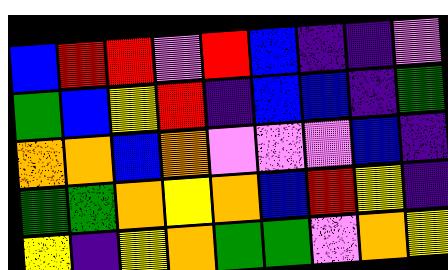[["blue", "red", "red", "violet", "red", "blue", "indigo", "indigo", "violet"], ["green", "blue", "yellow", "red", "indigo", "blue", "blue", "indigo", "green"], ["orange", "orange", "blue", "orange", "violet", "violet", "violet", "blue", "indigo"], ["green", "green", "orange", "yellow", "orange", "blue", "red", "yellow", "indigo"], ["yellow", "indigo", "yellow", "orange", "green", "green", "violet", "orange", "yellow"]]